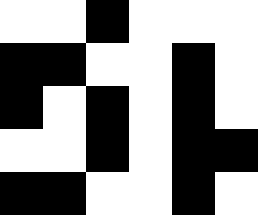[["white", "white", "black", "white", "white", "white"], ["black", "black", "white", "white", "black", "white"], ["black", "white", "black", "white", "black", "white"], ["white", "white", "black", "white", "black", "black"], ["black", "black", "white", "white", "black", "white"]]